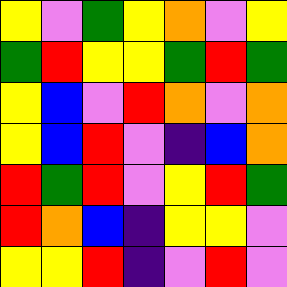[["yellow", "violet", "green", "yellow", "orange", "violet", "yellow"], ["green", "red", "yellow", "yellow", "green", "red", "green"], ["yellow", "blue", "violet", "red", "orange", "violet", "orange"], ["yellow", "blue", "red", "violet", "indigo", "blue", "orange"], ["red", "green", "red", "violet", "yellow", "red", "green"], ["red", "orange", "blue", "indigo", "yellow", "yellow", "violet"], ["yellow", "yellow", "red", "indigo", "violet", "red", "violet"]]